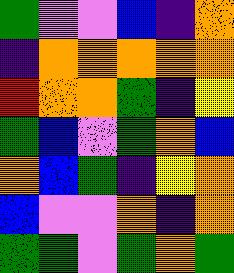[["green", "violet", "violet", "blue", "indigo", "orange"], ["indigo", "orange", "orange", "orange", "orange", "orange"], ["red", "orange", "orange", "green", "indigo", "yellow"], ["green", "blue", "violet", "green", "orange", "blue"], ["orange", "blue", "green", "indigo", "yellow", "orange"], ["blue", "violet", "violet", "orange", "indigo", "orange"], ["green", "green", "violet", "green", "orange", "green"]]